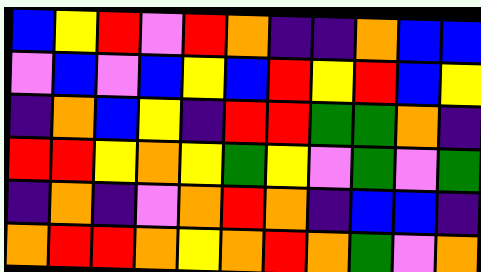[["blue", "yellow", "red", "violet", "red", "orange", "indigo", "indigo", "orange", "blue", "blue"], ["violet", "blue", "violet", "blue", "yellow", "blue", "red", "yellow", "red", "blue", "yellow"], ["indigo", "orange", "blue", "yellow", "indigo", "red", "red", "green", "green", "orange", "indigo"], ["red", "red", "yellow", "orange", "yellow", "green", "yellow", "violet", "green", "violet", "green"], ["indigo", "orange", "indigo", "violet", "orange", "red", "orange", "indigo", "blue", "blue", "indigo"], ["orange", "red", "red", "orange", "yellow", "orange", "red", "orange", "green", "violet", "orange"]]